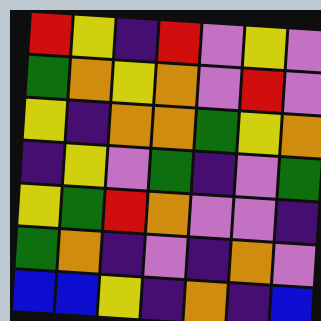[["red", "yellow", "indigo", "red", "violet", "yellow", "violet"], ["green", "orange", "yellow", "orange", "violet", "red", "violet"], ["yellow", "indigo", "orange", "orange", "green", "yellow", "orange"], ["indigo", "yellow", "violet", "green", "indigo", "violet", "green"], ["yellow", "green", "red", "orange", "violet", "violet", "indigo"], ["green", "orange", "indigo", "violet", "indigo", "orange", "violet"], ["blue", "blue", "yellow", "indigo", "orange", "indigo", "blue"]]